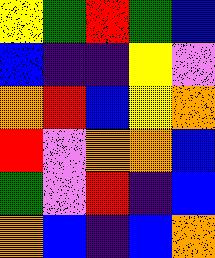[["yellow", "green", "red", "green", "blue"], ["blue", "indigo", "indigo", "yellow", "violet"], ["orange", "red", "blue", "yellow", "orange"], ["red", "violet", "orange", "orange", "blue"], ["green", "violet", "red", "indigo", "blue"], ["orange", "blue", "indigo", "blue", "orange"]]